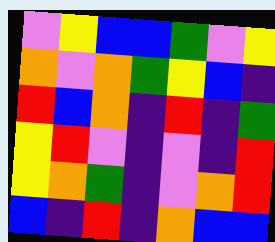[["violet", "yellow", "blue", "blue", "green", "violet", "yellow"], ["orange", "violet", "orange", "green", "yellow", "blue", "indigo"], ["red", "blue", "orange", "indigo", "red", "indigo", "green"], ["yellow", "red", "violet", "indigo", "violet", "indigo", "red"], ["yellow", "orange", "green", "indigo", "violet", "orange", "red"], ["blue", "indigo", "red", "indigo", "orange", "blue", "blue"]]